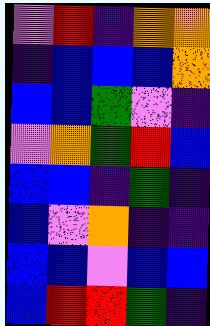[["violet", "red", "indigo", "orange", "orange"], ["indigo", "blue", "blue", "blue", "orange"], ["blue", "blue", "green", "violet", "indigo"], ["violet", "orange", "green", "red", "blue"], ["blue", "blue", "indigo", "green", "indigo"], ["blue", "violet", "orange", "indigo", "indigo"], ["blue", "blue", "violet", "blue", "blue"], ["blue", "red", "red", "green", "indigo"]]